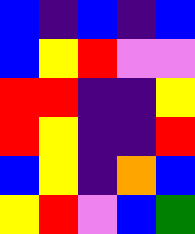[["blue", "indigo", "blue", "indigo", "blue"], ["blue", "yellow", "red", "violet", "violet"], ["red", "red", "indigo", "indigo", "yellow"], ["red", "yellow", "indigo", "indigo", "red"], ["blue", "yellow", "indigo", "orange", "blue"], ["yellow", "red", "violet", "blue", "green"]]